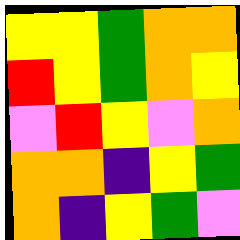[["yellow", "yellow", "green", "orange", "orange"], ["red", "yellow", "green", "orange", "yellow"], ["violet", "red", "yellow", "violet", "orange"], ["orange", "orange", "indigo", "yellow", "green"], ["orange", "indigo", "yellow", "green", "violet"]]